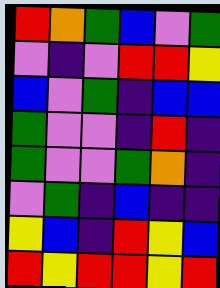[["red", "orange", "green", "blue", "violet", "green"], ["violet", "indigo", "violet", "red", "red", "yellow"], ["blue", "violet", "green", "indigo", "blue", "blue"], ["green", "violet", "violet", "indigo", "red", "indigo"], ["green", "violet", "violet", "green", "orange", "indigo"], ["violet", "green", "indigo", "blue", "indigo", "indigo"], ["yellow", "blue", "indigo", "red", "yellow", "blue"], ["red", "yellow", "red", "red", "yellow", "red"]]